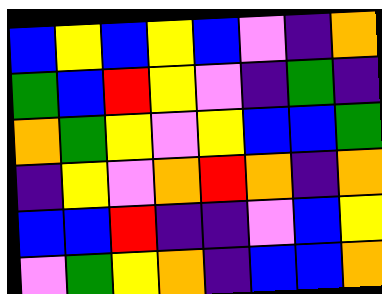[["blue", "yellow", "blue", "yellow", "blue", "violet", "indigo", "orange"], ["green", "blue", "red", "yellow", "violet", "indigo", "green", "indigo"], ["orange", "green", "yellow", "violet", "yellow", "blue", "blue", "green"], ["indigo", "yellow", "violet", "orange", "red", "orange", "indigo", "orange"], ["blue", "blue", "red", "indigo", "indigo", "violet", "blue", "yellow"], ["violet", "green", "yellow", "orange", "indigo", "blue", "blue", "orange"]]